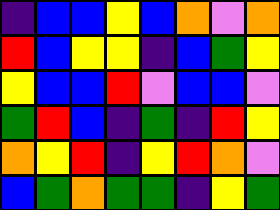[["indigo", "blue", "blue", "yellow", "blue", "orange", "violet", "orange"], ["red", "blue", "yellow", "yellow", "indigo", "blue", "green", "yellow"], ["yellow", "blue", "blue", "red", "violet", "blue", "blue", "violet"], ["green", "red", "blue", "indigo", "green", "indigo", "red", "yellow"], ["orange", "yellow", "red", "indigo", "yellow", "red", "orange", "violet"], ["blue", "green", "orange", "green", "green", "indigo", "yellow", "green"]]